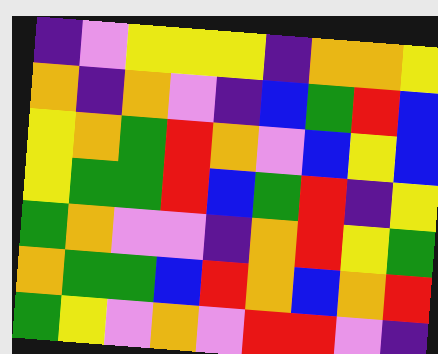[["indigo", "violet", "yellow", "yellow", "yellow", "indigo", "orange", "orange", "yellow"], ["orange", "indigo", "orange", "violet", "indigo", "blue", "green", "red", "blue"], ["yellow", "orange", "green", "red", "orange", "violet", "blue", "yellow", "blue"], ["yellow", "green", "green", "red", "blue", "green", "red", "indigo", "yellow"], ["green", "orange", "violet", "violet", "indigo", "orange", "red", "yellow", "green"], ["orange", "green", "green", "blue", "red", "orange", "blue", "orange", "red"], ["green", "yellow", "violet", "orange", "violet", "red", "red", "violet", "indigo"]]